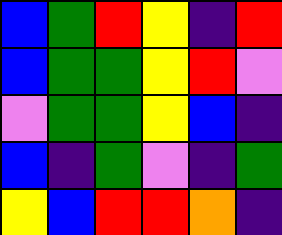[["blue", "green", "red", "yellow", "indigo", "red"], ["blue", "green", "green", "yellow", "red", "violet"], ["violet", "green", "green", "yellow", "blue", "indigo"], ["blue", "indigo", "green", "violet", "indigo", "green"], ["yellow", "blue", "red", "red", "orange", "indigo"]]